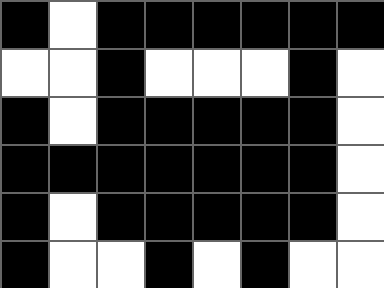[["black", "white", "black", "black", "black", "black", "black", "black"], ["white", "white", "black", "white", "white", "white", "black", "white"], ["black", "white", "black", "black", "black", "black", "black", "white"], ["black", "black", "black", "black", "black", "black", "black", "white"], ["black", "white", "black", "black", "black", "black", "black", "white"], ["black", "white", "white", "black", "white", "black", "white", "white"]]